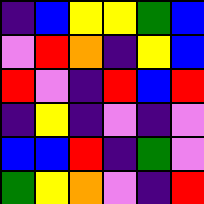[["indigo", "blue", "yellow", "yellow", "green", "blue"], ["violet", "red", "orange", "indigo", "yellow", "blue"], ["red", "violet", "indigo", "red", "blue", "red"], ["indigo", "yellow", "indigo", "violet", "indigo", "violet"], ["blue", "blue", "red", "indigo", "green", "violet"], ["green", "yellow", "orange", "violet", "indigo", "red"]]